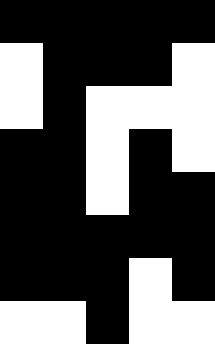[["black", "black", "black", "black", "black"], ["white", "black", "black", "black", "white"], ["white", "black", "white", "white", "white"], ["black", "black", "white", "black", "white"], ["black", "black", "white", "black", "black"], ["black", "black", "black", "black", "black"], ["black", "black", "black", "white", "black"], ["white", "white", "black", "white", "white"]]